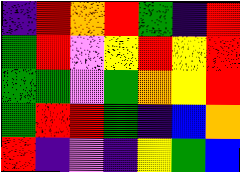[["indigo", "red", "orange", "red", "green", "indigo", "red"], ["green", "red", "violet", "yellow", "red", "yellow", "red"], ["green", "green", "violet", "green", "orange", "yellow", "red"], ["green", "red", "red", "green", "indigo", "blue", "orange"], ["red", "indigo", "violet", "indigo", "yellow", "green", "blue"]]